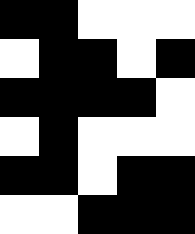[["black", "black", "white", "white", "white"], ["white", "black", "black", "white", "black"], ["black", "black", "black", "black", "white"], ["white", "black", "white", "white", "white"], ["black", "black", "white", "black", "black"], ["white", "white", "black", "black", "black"]]